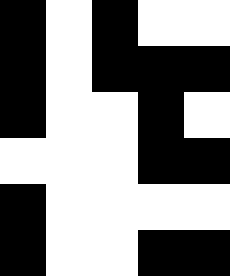[["black", "white", "black", "white", "white"], ["black", "white", "black", "black", "black"], ["black", "white", "white", "black", "white"], ["white", "white", "white", "black", "black"], ["black", "white", "white", "white", "white"], ["black", "white", "white", "black", "black"]]